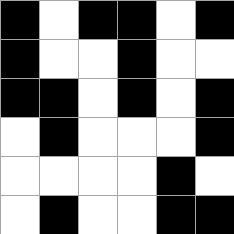[["black", "white", "black", "black", "white", "black"], ["black", "white", "white", "black", "white", "white"], ["black", "black", "white", "black", "white", "black"], ["white", "black", "white", "white", "white", "black"], ["white", "white", "white", "white", "black", "white"], ["white", "black", "white", "white", "black", "black"]]